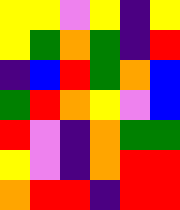[["yellow", "yellow", "violet", "yellow", "indigo", "yellow"], ["yellow", "green", "orange", "green", "indigo", "red"], ["indigo", "blue", "red", "green", "orange", "blue"], ["green", "red", "orange", "yellow", "violet", "blue"], ["red", "violet", "indigo", "orange", "green", "green"], ["yellow", "violet", "indigo", "orange", "red", "red"], ["orange", "red", "red", "indigo", "red", "red"]]